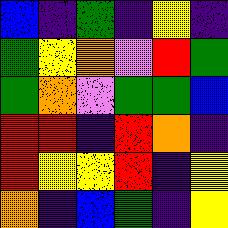[["blue", "indigo", "green", "indigo", "yellow", "indigo"], ["green", "yellow", "orange", "violet", "red", "green"], ["green", "orange", "violet", "green", "green", "blue"], ["red", "red", "indigo", "red", "orange", "indigo"], ["red", "yellow", "yellow", "red", "indigo", "yellow"], ["orange", "indigo", "blue", "green", "indigo", "yellow"]]